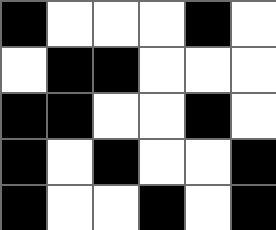[["black", "white", "white", "white", "black", "white"], ["white", "black", "black", "white", "white", "white"], ["black", "black", "white", "white", "black", "white"], ["black", "white", "black", "white", "white", "black"], ["black", "white", "white", "black", "white", "black"]]